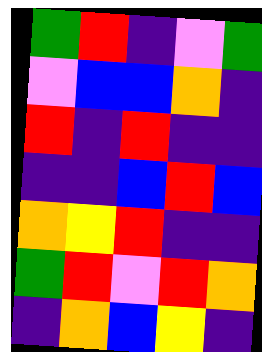[["green", "red", "indigo", "violet", "green"], ["violet", "blue", "blue", "orange", "indigo"], ["red", "indigo", "red", "indigo", "indigo"], ["indigo", "indigo", "blue", "red", "blue"], ["orange", "yellow", "red", "indigo", "indigo"], ["green", "red", "violet", "red", "orange"], ["indigo", "orange", "blue", "yellow", "indigo"]]